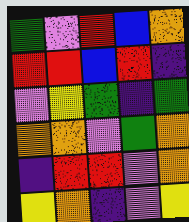[["green", "violet", "red", "blue", "orange"], ["red", "red", "blue", "red", "indigo"], ["violet", "yellow", "green", "indigo", "green"], ["orange", "orange", "violet", "green", "orange"], ["indigo", "red", "red", "violet", "orange"], ["yellow", "orange", "indigo", "violet", "yellow"]]